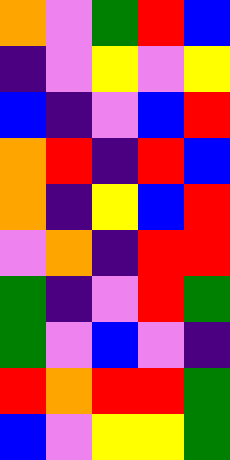[["orange", "violet", "green", "red", "blue"], ["indigo", "violet", "yellow", "violet", "yellow"], ["blue", "indigo", "violet", "blue", "red"], ["orange", "red", "indigo", "red", "blue"], ["orange", "indigo", "yellow", "blue", "red"], ["violet", "orange", "indigo", "red", "red"], ["green", "indigo", "violet", "red", "green"], ["green", "violet", "blue", "violet", "indigo"], ["red", "orange", "red", "red", "green"], ["blue", "violet", "yellow", "yellow", "green"]]